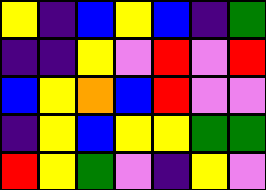[["yellow", "indigo", "blue", "yellow", "blue", "indigo", "green"], ["indigo", "indigo", "yellow", "violet", "red", "violet", "red"], ["blue", "yellow", "orange", "blue", "red", "violet", "violet"], ["indigo", "yellow", "blue", "yellow", "yellow", "green", "green"], ["red", "yellow", "green", "violet", "indigo", "yellow", "violet"]]